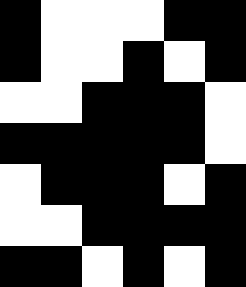[["black", "white", "white", "white", "black", "black"], ["black", "white", "white", "black", "white", "black"], ["white", "white", "black", "black", "black", "white"], ["black", "black", "black", "black", "black", "white"], ["white", "black", "black", "black", "white", "black"], ["white", "white", "black", "black", "black", "black"], ["black", "black", "white", "black", "white", "black"]]